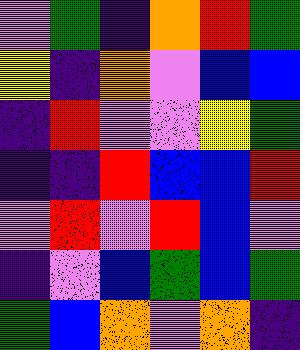[["violet", "green", "indigo", "orange", "red", "green"], ["yellow", "indigo", "orange", "violet", "blue", "blue"], ["indigo", "red", "violet", "violet", "yellow", "green"], ["indigo", "indigo", "red", "blue", "blue", "red"], ["violet", "red", "violet", "red", "blue", "violet"], ["indigo", "violet", "blue", "green", "blue", "green"], ["green", "blue", "orange", "violet", "orange", "indigo"]]